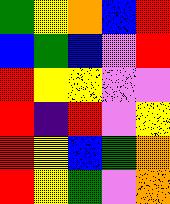[["green", "yellow", "orange", "blue", "red"], ["blue", "green", "blue", "violet", "red"], ["red", "yellow", "yellow", "violet", "violet"], ["red", "indigo", "red", "violet", "yellow"], ["red", "yellow", "blue", "green", "orange"], ["red", "yellow", "green", "violet", "orange"]]